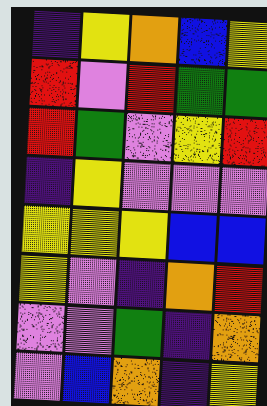[["indigo", "yellow", "orange", "blue", "yellow"], ["red", "violet", "red", "green", "green"], ["red", "green", "violet", "yellow", "red"], ["indigo", "yellow", "violet", "violet", "violet"], ["yellow", "yellow", "yellow", "blue", "blue"], ["yellow", "violet", "indigo", "orange", "red"], ["violet", "violet", "green", "indigo", "orange"], ["violet", "blue", "orange", "indigo", "yellow"]]